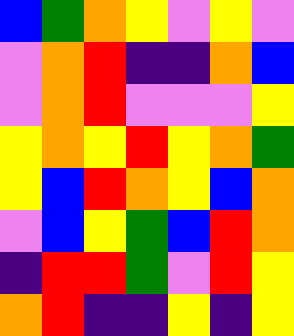[["blue", "green", "orange", "yellow", "violet", "yellow", "violet"], ["violet", "orange", "red", "indigo", "indigo", "orange", "blue"], ["violet", "orange", "red", "violet", "violet", "violet", "yellow"], ["yellow", "orange", "yellow", "red", "yellow", "orange", "green"], ["yellow", "blue", "red", "orange", "yellow", "blue", "orange"], ["violet", "blue", "yellow", "green", "blue", "red", "orange"], ["indigo", "red", "red", "green", "violet", "red", "yellow"], ["orange", "red", "indigo", "indigo", "yellow", "indigo", "yellow"]]